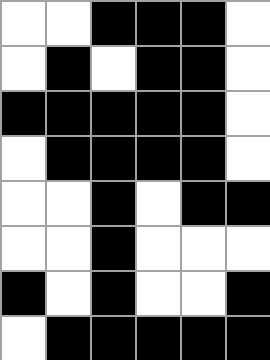[["white", "white", "black", "black", "black", "white"], ["white", "black", "white", "black", "black", "white"], ["black", "black", "black", "black", "black", "white"], ["white", "black", "black", "black", "black", "white"], ["white", "white", "black", "white", "black", "black"], ["white", "white", "black", "white", "white", "white"], ["black", "white", "black", "white", "white", "black"], ["white", "black", "black", "black", "black", "black"]]